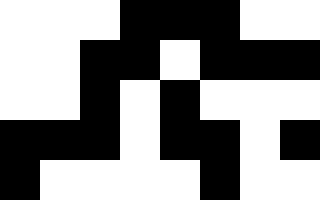[["white", "white", "white", "black", "black", "black", "white", "white"], ["white", "white", "black", "black", "white", "black", "black", "black"], ["white", "white", "black", "white", "black", "white", "white", "white"], ["black", "black", "black", "white", "black", "black", "white", "black"], ["black", "white", "white", "white", "white", "black", "white", "white"]]